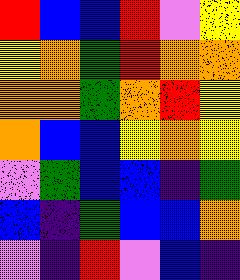[["red", "blue", "blue", "red", "violet", "yellow"], ["yellow", "orange", "green", "red", "orange", "orange"], ["orange", "orange", "green", "orange", "red", "yellow"], ["orange", "blue", "blue", "yellow", "orange", "yellow"], ["violet", "green", "blue", "blue", "indigo", "green"], ["blue", "indigo", "green", "blue", "blue", "orange"], ["violet", "indigo", "red", "violet", "blue", "indigo"]]